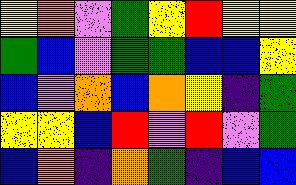[["yellow", "orange", "violet", "green", "yellow", "red", "yellow", "yellow"], ["green", "blue", "violet", "green", "green", "blue", "blue", "yellow"], ["blue", "violet", "orange", "blue", "orange", "yellow", "indigo", "green"], ["yellow", "yellow", "blue", "red", "violet", "red", "violet", "green"], ["blue", "orange", "indigo", "orange", "green", "indigo", "blue", "blue"]]